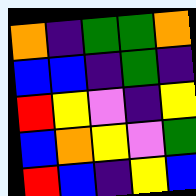[["orange", "indigo", "green", "green", "orange"], ["blue", "blue", "indigo", "green", "indigo"], ["red", "yellow", "violet", "indigo", "yellow"], ["blue", "orange", "yellow", "violet", "green"], ["red", "blue", "indigo", "yellow", "blue"]]